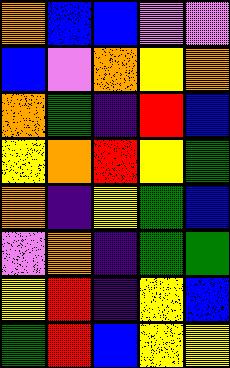[["orange", "blue", "blue", "violet", "violet"], ["blue", "violet", "orange", "yellow", "orange"], ["orange", "green", "indigo", "red", "blue"], ["yellow", "orange", "red", "yellow", "green"], ["orange", "indigo", "yellow", "green", "blue"], ["violet", "orange", "indigo", "green", "green"], ["yellow", "red", "indigo", "yellow", "blue"], ["green", "red", "blue", "yellow", "yellow"]]